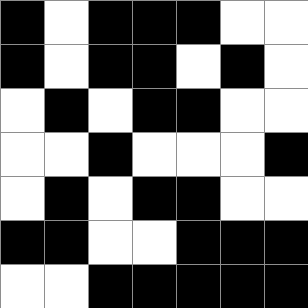[["black", "white", "black", "black", "black", "white", "white"], ["black", "white", "black", "black", "white", "black", "white"], ["white", "black", "white", "black", "black", "white", "white"], ["white", "white", "black", "white", "white", "white", "black"], ["white", "black", "white", "black", "black", "white", "white"], ["black", "black", "white", "white", "black", "black", "black"], ["white", "white", "black", "black", "black", "black", "black"]]